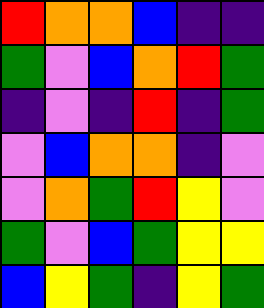[["red", "orange", "orange", "blue", "indigo", "indigo"], ["green", "violet", "blue", "orange", "red", "green"], ["indigo", "violet", "indigo", "red", "indigo", "green"], ["violet", "blue", "orange", "orange", "indigo", "violet"], ["violet", "orange", "green", "red", "yellow", "violet"], ["green", "violet", "blue", "green", "yellow", "yellow"], ["blue", "yellow", "green", "indigo", "yellow", "green"]]